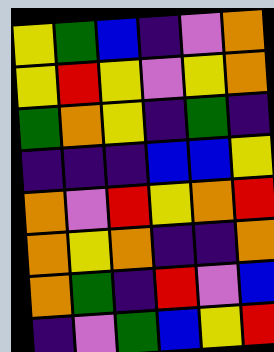[["yellow", "green", "blue", "indigo", "violet", "orange"], ["yellow", "red", "yellow", "violet", "yellow", "orange"], ["green", "orange", "yellow", "indigo", "green", "indigo"], ["indigo", "indigo", "indigo", "blue", "blue", "yellow"], ["orange", "violet", "red", "yellow", "orange", "red"], ["orange", "yellow", "orange", "indigo", "indigo", "orange"], ["orange", "green", "indigo", "red", "violet", "blue"], ["indigo", "violet", "green", "blue", "yellow", "red"]]